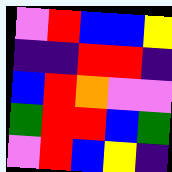[["violet", "red", "blue", "blue", "yellow"], ["indigo", "indigo", "red", "red", "indigo"], ["blue", "red", "orange", "violet", "violet"], ["green", "red", "red", "blue", "green"], ["violet", "red", "blue", "yellow", "indigo"]]